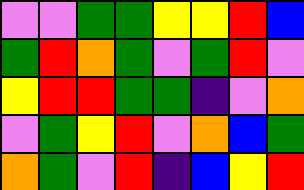[["violet", "violet", "green", "green", "yellow", "yellow", "red", "blue"], ["green", "red", "orange", "green", "violet", "green", "red", "violet"], ["yellow", "red", "red", "green", "green", "indigo", "violet", "orange"], ["violet", "green", "yellow", "red", "violet", "orange", "blue", "green"], ["orange", "green", "violet", "red", "indigo", "blue", "yellow", "red"]]